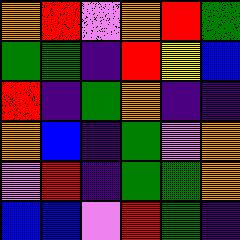[["orange", "red", "violet", "orange", "red", "green"], ["green", "green", "indigo", "red", "yellow", "blue"], ["red", "indigo", "green", "orange", "indigo", "indigo"], ["orange", "blue", "indigo", "green", "violet", "orange"], ["violet", "red", "indigo", "green", "green", "orange"], ["blue", "blue", "violet", "red", "green", "indigo"]]